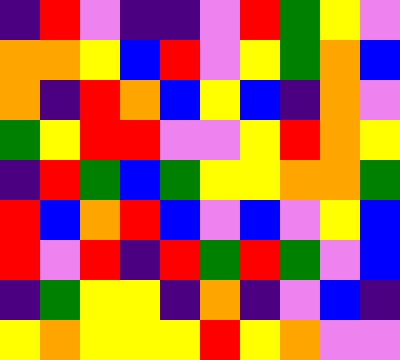[["indigo", "red", "violet", "indigo", "indigo", "violet", "red", "green", "yellow", "violet"], ["orange", "orange", "yellow", "blue", "red", "violet", "yellow", "green", "orange", "blue"], ["orange", "indigo", "red", "orange", "blue", "yellow", "blue", "indigo", "orange", "violet"], ["green", "yellow", "red", "red", "violet", "violet", "yellow", "red", "orange", "yellow"], ["indigo", "red", "green", "blue", "green", "yellow", "yellow", "orange", "orange", "green"], ["red", "blue", "orange", "red", "blue", "violet", "blue", "violet", "yellow", "blue"], ["red", "violet", "red", "indigo", "red", "green", "red", "green", "violet", "blue"], ["indigo", "green", "yellow", "yellow", "indigo", "orange", "indigo", "violet", "blue", "indigo"], ["yellow", "orange", "yellow", "yellow", "yellow", "red", "yellow", "orange", "violet", "violet"]]